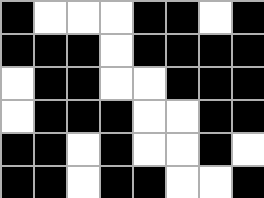[["black", "white", "white", "white", "black", "black", "white", "black"], ["black", "black", "black", "white", "black", "black", "black", "black"], ["white", "black", "black", "white", "white", "black", "black", "black"], ["white", "black", "black", "black", "white", "white", "black", "black"], ["black", "black", "white", "black", "white", "white", "black", "white"], ["black", "black", "white", "black", "black", "white", "white", "black"]]